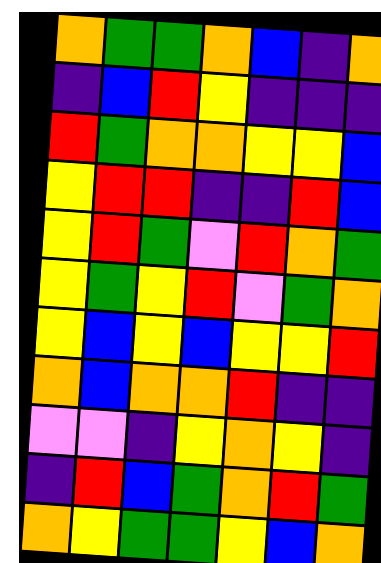[["orange", "green", "green", "orange", "blue", "indigo", "orange"], ["indigo", "blue", "red", "yellow", "indigo", "indigo", "indigo"], ["red", "green", "orange", "orange", "yellow", "yellow", "blue"], ["yellow", "red", "red", "indigo", "indigo", "red", "blue"], ["yellow", "red", "green", "violet", "red", "orange", "green"], ["yellow", "green", "yellow", "red", "violet", "green", "orange"], ["yellow", "blue", "yellow", "blue", "yellow", "yellow", "red"], ["orange", "blue", "orange", "orange", "red", "indigo", "indigo"], ["violet", "violet", "indigo", "yellow", "orange", "yellow", "indigo"], ["indigo", "red", "blue", "green", "orange", "red", "green"], ["orange", "yellow", "green", "green", "yellow", "blue", "orange"]]